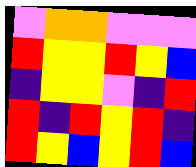[["violet", "orange", "orange", "violet", "violet", "violet"], ["red", "yellow", "yellow", "red", "yellow", "blue"], ["indigo", "yellow", "yellow", "violet", "indigo", "red"], ["red", "indigo", "red", "yellow", "red", "indigo"], ["red", "yellow", "blue", "yellow", "red", "blue"]]